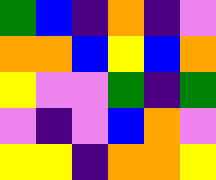[["green", "blue", "indigo", "orange", "indigo", "violet"], ["orange", "orange", "blue", "yellow", "blue", "orange"], ["yellow", "violet", "violet", "green", "indigo", "green"], ["violet", "indigo", "violet", "blue", "orange", "violet"], ["yellow", "yellow", "indigo", "orange", "orange", "yellow"]]